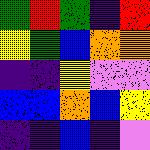[["green", "red", "green", "indigo", "red"], ["yellow", "green", "blue", "orange", "orange"], ["indigo", "indigo", "yellow", "violet", "violet"], ["blue", "blue", "orange", "blue", "yellow"], ["indigo", "indigo", "blue", "indigo", "violet"]]